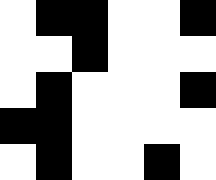[["white", "black", "black", "white", "white", "black"], ["white", "white", "black", "white", "white", "white"], ["white", "black", "white", "white", "white", "black"], ["black", "black", "white", "white", "white", "white"], ["white", "black", "white", "white", "black", "white"]]